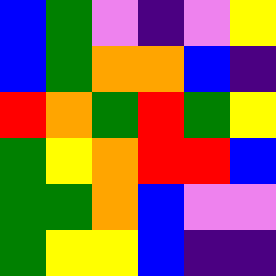[["blue", "green", "violet", "indigo", "violet", "yellow"], ["blue", "green", "orange", "orange", "blue", "indigo"], ["red", "orange", "green", "red", "green", "yellow"], ["green", "yellow", "orange", "red", "red", "blue"], ["green", "green", "orange", "blue", "violet", "violet"], ["green", "yellow", "yellow", "blue", "indigo", "indigo"]]